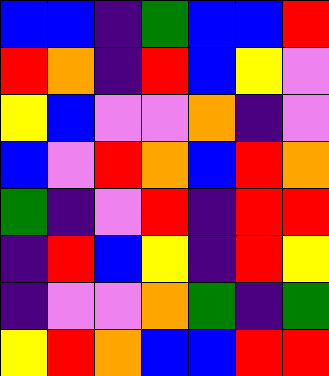[["blue", "blue", "indigo", "green", "blue", "blue", "red"], ["red", "orange", "indigo", "red", "blue", "yellow", "violet"], ["yellow", "blue", "violet", "violet", "orange", "indigo", "violet"], ["blue", "violet", "red", "orange", "blue", "red", "orange"], ["green", "indigo", "violet", "red", "indigo", "red", "red"], ["indigo", "red", "blue", "yellow", "indigo", "red", "yellow"], ["indigo", "violet", "violet", "orange", "green", "indigo", "green"], ["yellow", "red", "orange", "blue", "blue", "red", "red"]]